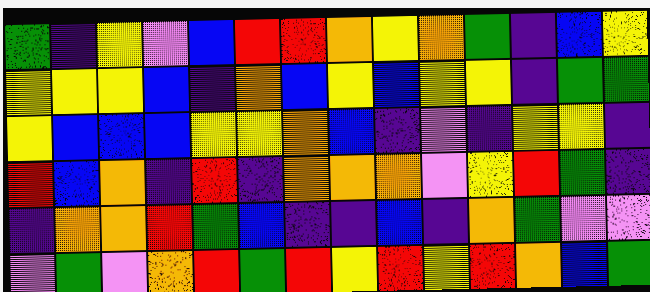[["green", "indigo", "yellow", "violet", "blue", "red", "red", "orange", "yellow", "orange", "green", "indigo", "blue", "yellow"], ["yellow", "yellow", "yellow", "blue", "indigo", "orange", "blue", "yellow", "blue", "yellow", "yellow", "indigo", "green", "green"], ["yellow", "blue", "blue", "blue", "yellow", "yellow", "orange", "blue", "indigo", "violet", "indigo", "yellow", "yellow", "indigo"], ["red", "blue", "orange", "indigo", "red", "indigo", "orange", "orange", "orange", "violet", "yellow", "red", "green", "indigo"], ["indigo", "orange", "orange", "red", "green", "blue", "indigo", "indigo", "blue", "indigo", "orange", "green", "violet", "violet"], ["violet", "green", "violet", "orange", "red", "green", "red", "yellow", "red", "yellow", "red", "orange", "blue", "green"]]